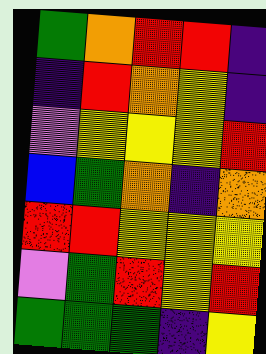[["green", "orange", "red", "red", "indigo"], ["indigo", "red", "orange", "yellow", "indigo"], ["violet", "yellow", "yellow", "yellow", "red"], ["blue", "green", "orange", "indigo", "orange"], ["red", "red", "yellow", "yellow", "yellow"], ["violet", "green", "red", "yellow", "red"], ["green", "green", "green", "indigo", "yellow"]]